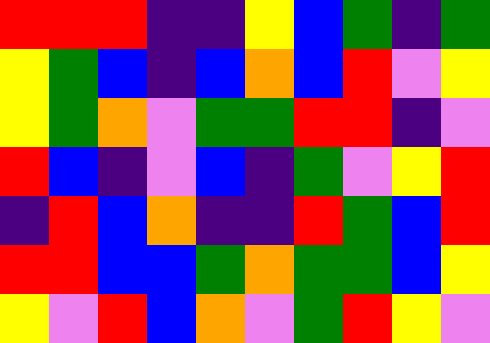[["red", "red", "red", "indigo", "indigo", "yellow", "blue", "green", "indigo", "green"], ["yellow", "green", "blue", "indigo", "blue", "orange", "blue", "red", "violet", "yellow"], ["yellow", "green", "orange", "violet", "green", "green", "red", "red", "indigo", "violet"], ["red", "blue", "indigo", "violet", "blue", "indigo", "green", "violet", "yellow", "red"], ["indigo", "red", "blue", "orange", "indigo", "indigo", "red", "green", "blue", "red"], ["red", "red", "blue", "blue", "green", "orange", "green", "green", "blue", "yellow"], ["yellow", "violet", "red", "blue", "orange", "violet", "green", "red", "yellow", "violet"]]